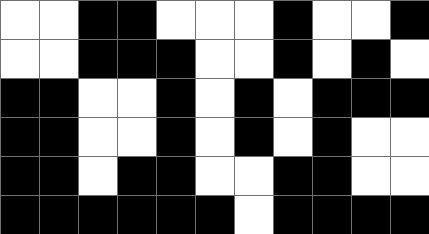[["white", "white", "black", "black", "white", "white", "white", "black", "white", "white", "black"], ["white", "white", "black", "black", "black", "white", "white", "black", "white", "black", "white"], ["black", "black", "white", "white", "black", "white", "black", "white", "black", "black", "black"], ["black", "black", "white", "white", "black", "white", "black", "white", "black", "white", "white"], ["black", "black", "white", "black", "black", "white", "white", "black", "black", "white", "white"], ["black", "black", "black", "black", "black", "black", "white", "black", "black", "black", "black"]]